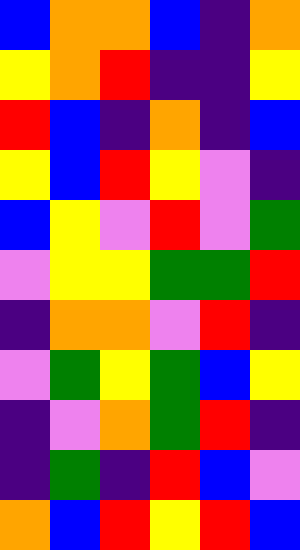[["blue", "orange", "orange", "blue", "indigo", "orange"], ["yellow", "orange", "red", "indigo", "indigo", "yellow"], ["red", "blue", "indigo", "orange", "indigo", "blue"], ["yellow", "blue", "red", "yellow", "violet", "indigo"], ["blue", "yellow", "violet", "red", "violet", "green"], ["violet", "yellow", "yellow", "green", "green", "red"], ["indigo", "orange", "orange", "violet", "red", "indigo"], ["violet", "green", "yellow", "green", "blue", "yellow"], ["indigo", "violet", "orange", "green", "red", "indigo"], ["indigo", "green", "indigo", "red", "blue", "violet"], ["orange", "blue", "red", "yellow", "red", "blue"]]